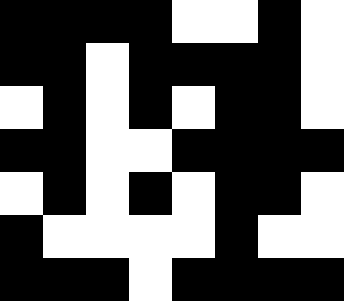[["black", "black", "black", "black", "white", "white", "black", "white"], ["black", "black", "white", "black", "black", "black", "black", "white"], ["white", "black", "white", "black", "white", "black", "black", "white"], ["black", "black", "white", "white", "black", "black", "black", "black"], ["white", "black", "white", "black", "white", "black", "black", "white"], ["black", "white", "white", "white", "white", "black", "white", "white"], ["black", "black", "black", "white", "black", "black", "black", "black"]]